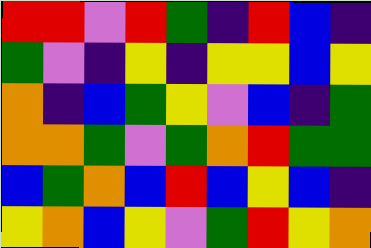[["red", "red", "violet", "red", "green", "indigo", "red", "blue", "indigo"], ["green", "violet", "indigo", "yellow", "indigo", "yellow", "yellow", "blue", "yellow"], ["orange", "indigo", "blue", "green", "yellow", "violet", "blue", "indigo", "green"], ["orange", "orange", "green", "violet", "green", "orange", "red", "green", "green"], ["blue", "green", "orange", "blue", "red", "blue", "yellow", "blue", "indigo"], ["yellow", "orange", "blue", "yellow", "violet", "green", "red", "yellow", "orange"]]